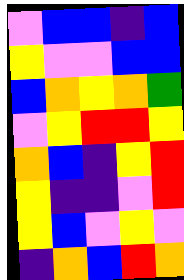[["violet", "blue", "blue", "indigo", "blue"], ["yellow", "violet", "violet", "blue", "blue"], ["blue", "orange", "yellow", "orange", "green"], ["violet", "yellow", "red", "red", "yellow"], ["orange", "blue", "indigo", "yellow", "red"], ["yellow", "indigo", "indigo", "violet", "red"], ["yellow", "blue", "violet", "yellow", "violet"], ["indigo", "orange", "blue", "red", "orange"]]